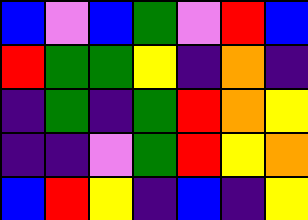[["blue", "violet", "blue", "green", "violet", "red", "blue"], ["red", "green", "green", "yellow", "indigo", "orange", "indigo"], ["indigo", "green", "indigo", "green", "red", "orange", "yellow"], ["indigo", "indigo", "violet", "green", "red", "yellow", "orange"], ["blue", "red", "yellow", "indigo", "blue", "indigo", "yellow"]]